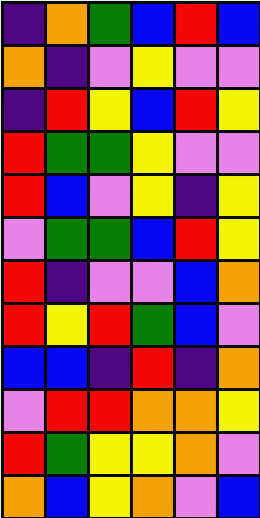[["indigo", "orange", "green", "blue", "red", "blue"], ["orange", "indigo", "violet", "yellow", "violet", "violet"], ["indigo", "red", "yellow", "blue", "red", "yellow"], ["red", "green", "green", "yellow", "violet", "violet"], ["red", "blue", "violet", "yellow", "indigo", "yellow"], ["violet", "green", "green", "blue", "red", "yellow"], ["red", "indigo", "violet", "violet", "blue", "orange"], ["red", "yellow", "red", "green", "blue", "violet"], ["blue", "blue", "indigo", "red", "indigo", "orange"], ["violet", "red", "red", "orange", "orange", "yellow"], ["red", "green", "yellow", "yellow", "orange", "violet"], ["orange", "blue", "yellow", "orange", "violet", "blue"]]